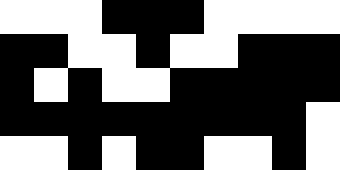[["white", "white", "white", "black", "black", "black", "white", "white", "white", "white"], ["black", "black", "white", "white", "black", "white", "white", "black", "black", "black"], ["black", "white", "black", "white", "white", "black", "black", "black", "black", "black"], ["black", "black", "black", "black", "black", "black", "black", "black", "black", "white"], ["white", "white", "black", "white", "black", "black", "white", "white", "black", "white"]]